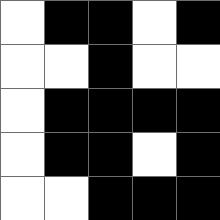[["white", "black", "black", "white", "black"], ["white", "white", "black", "white", "white"], ["white", "black", "black", "black", "black"], ["white", "black", "black", "white", "black"], ["white", "white", "black", "black", "black"]]